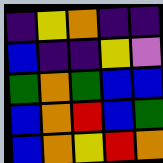[["indigo", "yellow", "orange", "indigo", "indigo"], ["blue", "indigo", "indigo", "yellow", "violet"], ["green", "orange", "green", "blue", "blue"], ["blue", "orange", "red", "blue", "green"], ["blue", "orange", "yellow", "red", "orange"]]